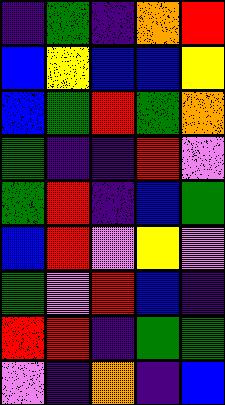[["indigo", "green", "indigo", "orange", "red"], ["blue", "yellow", "blue", "blue", "yellow"], ["blue", "green", "red", "green", "orange"], ["green", "indigo", "indigo", "red", "violet"], ["green", "red", "indigo", "blue", "green"], ["blue", "red", "violet", "yellow", "violet"], ["green", "violet", "red", "blue", "indigo"], ["red", "red", "indigo", "green", "green"], ["violet", "indigo", "orange", "indigo", "blue"]]